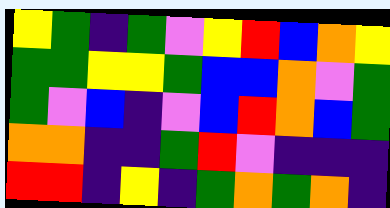[["yellow", "green", "indigo", "green", "violet", "yellow", "red", "blue", "orange", "yellow"], ["green", "green", "yellow", "yellow", "green", "blue", "blue", "orange", "violet", "green"], ["green", "violet", "blue", "indigo", "violet", "blue", "red", "orange", "blue", "green"], ["orange", "orange", "indigo", "indigo", "green", "red", "violet", "indigo", "indigo", "indigo"], ["red", "red", "indigo", "yellow", "indigo", "green", "orange", "green", "orange", "indigo"]]